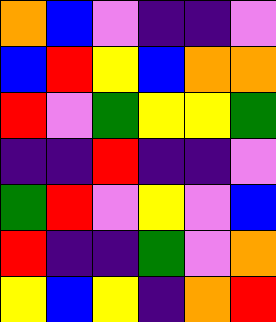[["orange", "blue", "violet", "indigo", "indigo", "violet"], ["blue", "red", "yellow", "blue", "orange", "orange"], ["red", "violet", "green", "yellow", "yellow", "green"], ["indigo", "indigo", "red", "indigo", "indigo", "violet"], ["green", "red", "violet", "yellow", "violet", "blue"], ["red", "indigo", "indigo", "green", "violet", "orange"], ["yellow", "blue", "yellow", "indigo", "orange", "red"]]